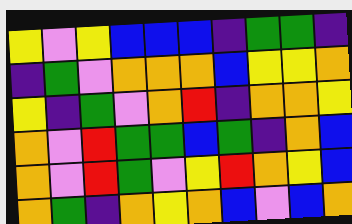[["yellow", "violet", "yellow", "blue", "blue", "blue", "indigo", "green", "green", "indigo"], ["indigo", "green", "violet", "orange", "orange", "orange", "blue", "yellow", "yellow", "orange"], ["yellow", "indigo", "green", "violet", "orange", "red", "indigo", "orange", "orange", "yellow"], ["orange", "violet", "red", "green", "green", "blue", "green", "indigo", "orange", "blue"], ["orange", "violet", "red", "green", "violet", "yellow", "red", "orange", "yellow", "blue"], ["orange", "green", "indigo", "orange", "yellow", "orange", "blue", "violet", "blue", "orange"]]